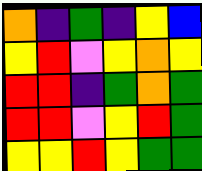[["orange", "indigo", "green", "indigo", "yellow", "blue"], ["yellow", "red", "violet", "yellow", "orange", "yellow"], ["red", "red", "indigo", "green", "orange", "green"], ["red", "red", "violet", "yellow", "red", "green"], ["yellow", "yellow", "red", "yellow", "green", "green"]]